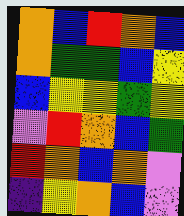[["orange", "blue", "red", "orange", "blue"], ["orange", "green", "green", "blue", "yellow"], ["blue", "yellow", "yellow", "green", "yellow"], ["violet", "red", "orange", "blue", "green"], ["red", "orange", "blue", "orange", "violet"], ["indigo", "yellow", "orange", "blue", "violet"]]